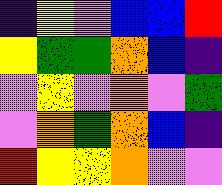[["indigo", "yellow", "violet", "blue", "blue", "red"], ["yellow", "green", "green", "orange", "blue", "indigo"], ["violet", "yellow", "violet", "orange", "violet", "green"], ["violet", "orange", "green", "orange", "blue", "indigo"], ["red", "yellow", "yellow", "orange", "violet", "violet"]]